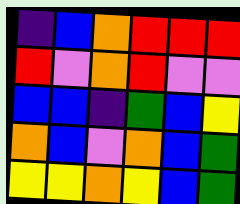[["indigo", "blue", "orange", "red", "red", "red"], ["red", "violet", "orange", "red", "violet", "violet"], ["blue", "blue", "indigo", "green", "blue", "yellow"], ["orange", "blue", "violet", "orange", "blue", "green"], ["yellow", "yellow", "orange", "yellow", "blue", "green"]]